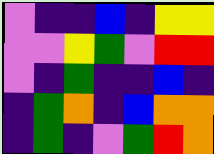[["violet", "indigo", "indigo", "blue", "indigo", "yellow", "yellow"], ["violet", "violet", "yellow", "green", "violet", "red", "red"], ["violet", "indigo", "green", "indigo", "indigo", "blue", "indigo"], ["indigo", "green", "orange", "indigo", "blue", "orange", "orange"], ["indigo", "green", "indigo", "violet", "green", "red", "orange"]]